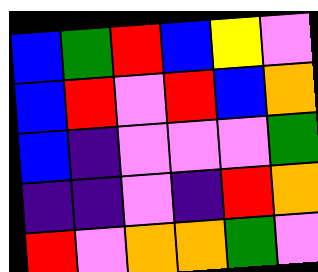[["blue", "green", "red", "blue", "yellow", "violet"], ["blue", "red", "violet", "red", "blue", "orange"], ["blue", "indigo", "violet", "violet", "violet", "green"], ["indigo", "indigo", "violet", "indigo", "red", "orange"], ["red", "violet", "orange", "orange", "green", "violet"]]